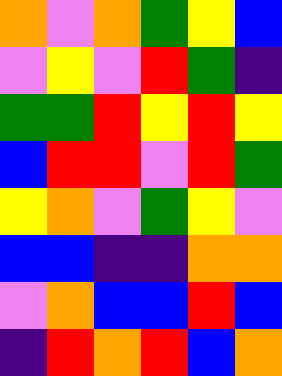[["orange", "violet", "orange", "green", "yellow", "blue"], ["violet", "yellow", "violet", "red", "green", "indigo"], ["green", "green", "red", "yellow", "red", "yellow"], ["blue", "red", "red", "violet", "red", "green"], ["yellow", "orange", "violet", "green", "yellow", "violet"], ["blue", "blue", "indigo", "indigo", "orange", "orange"], ["violet", "orange", "blue", "blue", "red", "blue"], ["indigo", "red", "orange", "red", "blue", "orange"]]